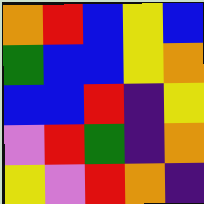[["orange", "red", "blue", "yellow", "blue"], ["green", "blue", "blue", "yellow", "orange"], ["blue", "blue", "red", "indigo", "yellow"], ["violet", "red", "green", "indigo", "orange"], ["yellow", "violet", "red", "orange", "indigo"]]